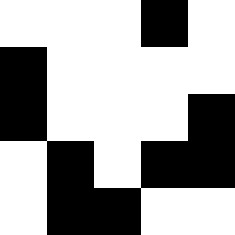[["white", "white", "white", "black", "white"], ["black", "white", "white", "white", "white"], ["black", "white", "white", "white", "black"], ["white", "black", "white", "black", "black"], ["white", "black", "black", "white", "white"]]